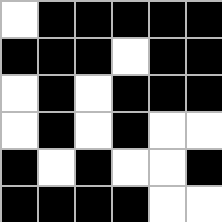[["white", "black", "black", "black", "black", "black"], ["black", "black", "black", "white", "black", "black"], ["white", "black", "white", "black", "black", "black"], ["white", "black", "white", "black", "white", "white"], ["black", "white", "black", "white", "white", "black"], ["black", "black", "black", "black", "white", "white"]]